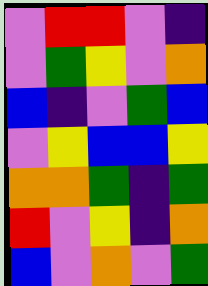[["violet", "red", "red", "violet", "indigo"], ["violet", "green", "yellow", "violet", "orange"], ["blue", "indigo", "violet", "green", "blue"], ["violet", "yellow", "blue", "blue", "yellow"], ["orange", "orange", "green", "indigo", "green"], ["red", "violet", "yellow", "indigo", "orange"], ["blue", "violet", "orange", "violet", "green"]]